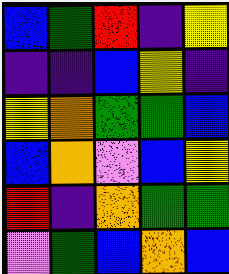[["blue", "green", "red", "indigo", "yellow"], ["indigo", "indigo", "blue", "yellow", "indigo"], ["yellow", "orange", "green", "green", "blue"], ["blue", "orange", "violet", "blue", "yellow"], ["red", "indigo", "orange", "green", "green"], ["violet", "green", "blue", "orange", "blue"]]